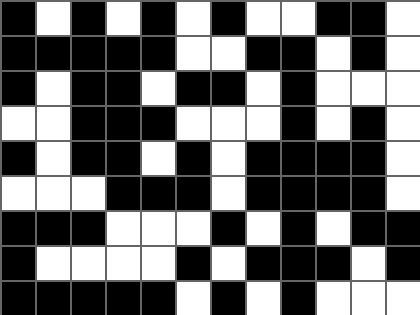[["black", "white", "black", "white", "black", "white", "black", "white", "white", "black", "black", "white"], ["black", "black", "black", "black", "black", "white", "white", "black", "black", "white", "black", "white"], ["black", "white", "black", "black", "white", "black", "black", "white", "black", "white", "white", "white"], ["white", "white", "black", "black", "black", "white", "white", "white", "black", "white", "black", "white"], ["black", "white", "black", "black", "white", "black", "white", "black", "black", "black", "black", "white"], ["white", "white", "white", "black", "black", "black", "white", "black", "black", "black", "black", "white"], ["black", "black", "black", "white", "white", "white", "black", "white", "black", "white", "black", "black"], ["black", "white", "white", "white", "white", "black", "white", "black", "black", "black", "white", "black"], ["black", "black", "black", "black", "black", "white", "black", "white", "black", "white", "white", "white"]]